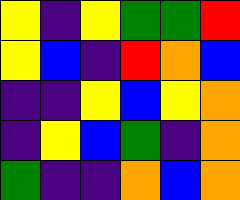[["yellow", "indigo", "yellow", "green", "green", "red"], ["yellow", "blue", "indigo", "red", "orange", "blue"], ["indigo", "indigo", "yellow", "blue", "yellow", "orange"], ["indigo", "yellow", "blue", "green", "indigo", "orange"], ["green", "indigo", "indigo", "orange", "blue", "orange"]]